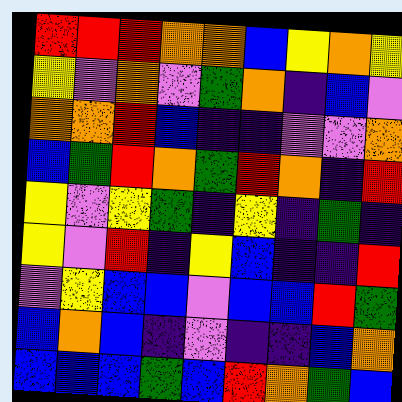[["red", "red", "red", "orange", "orange", "blue", "yellow", "orange", "yellow"], ["yellow", "violet", "orange", "violet", "green", "orange", "indigo", "blue", "violet"], ["orange", "orange", "red", "blue", "indigo", "indigo", "violet", "violet", "orange"], ["blue", "green", "red", "orange", "green", "red", "orange", "indigo", "red"], ["yellow", "violet", "yellow", "green", "indigo", "yellow", "indigo", "green", "indigo"], ["yellow", "violet", "red", "indigo", "yellow", "blue", "indigo", "indigo", "red"], ["violet", "yellow", "blue", "blue", "violet", "blue", "blue", "red", "green"], ["blue", "orange", "blue", "indigo", "violet", "indigo", "indigo", "blue", "orange"], ["blue", "blue", "blue", "green", "blue", "red", "orange", "green", "blue"]]